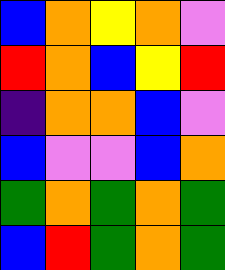[["blue", "orange", "yellow", "orange", "violet"], ["red", "orange", "blue", "yellow", "red"], ["indigo", "orange", "orange", "blue", "violet"], ["blue", "violet", "violet", "blue", "orange"], ["green", "orange", "green", "orange", "green"], ["blue", "red", "green", "orange", "green"]]